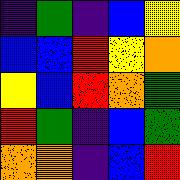[["indigo", "green", "indigo", "blue", "yellow"], ["blue", "blue", "red", "yellow", "orange"], ["yellow", "blue", "red", "orange", "green"], ["red", "green", "indigo", "blue", "green"], ["orange", "orange", "indigo", "blue", "red"]]